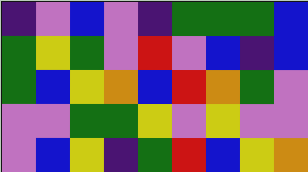[["indigo", "violet", "blue", "violet", "indigo", "green", "green", "green", "blue"], ["green", "yellow", "green", "violet", "red", "violet", "blue", "indigo", "blue"], ["green", "blue", "yellow", "orange", "blue", "red", "orange", "green", "violet"], ["violet", "violet", "green", "green", "yellow", "violet", "yellow", "violet", "violet"], ["violet", "blue", "yellow", "indigo", "green", "red", "blue", "yellow", "orange"]]